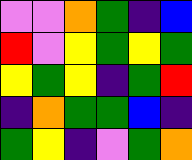[["violet", "violet", "orange", "green", "indigo", "blue"], ["red", "violet", "yellow", "green", "yellow", "green"], ["yellow", "green", "yellow", "indigo", "green", "red"], ["indigo", "orange", "green", "green", "blue", "indigo"], ["green", "yellow", "indigo", "violet", "green", "orange"]]